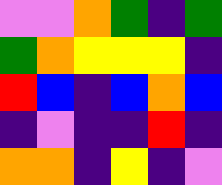[["violet", "violet", "orange", "green", "indigo", "green"], ["green", "orange", "yellow", "yellow", "yellow", "indigo"], ["red", "blue", "indigo", "blue", "orange", "blue"], ["indigo", "violet", "indigo", "indigo", "red", "indigo"], ["orange", "orange", "indigo", "yellow", "indigo", "violet"]]